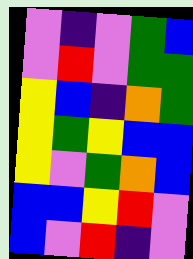[["violet", "indigo", "violet", "green", "blue"], ["violet", "red", "violet", "green", "green"], ["yellow", "blue", "indigo", "orange", "green"], ["yellow", "green", "yellow", "blue", "blue"], ["yellow", "violet", "green", "orange", "blue"], ["blue", "blue", "yellow", "red", "violet"], ["blue", "violet", "red", "indigo", "violet"]]